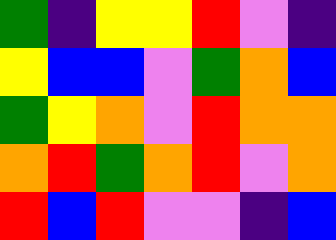[["green", "indigo", "yellow", "yellow", "red", "violet", "indigo"], ["yellow", "blue", "blue", "violet", "green", "orange", "blue"], ["green", "yellow", "orange", "violet", "red", "orange", "orange"], ["orange", "red", "green", "orange", "red", "violet", "orange"], ["red", "blue", "red", "violet", "violet", "indigo", "blue"]]